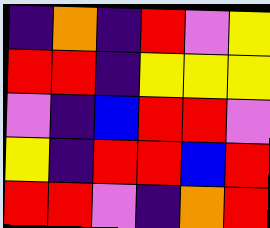[["indigo", "orange", "indigo", "red", "violet", "yellow"], ["red", "red", "indigo", "yellow", "yellow", "yellow"], ["violet", "indigo", "blue", "red", "red", "violet"], ["yellow", "indigo", "red", "red", "blue", "red"], ["red", "red", "violet", "indigo", "orange", "red"]]